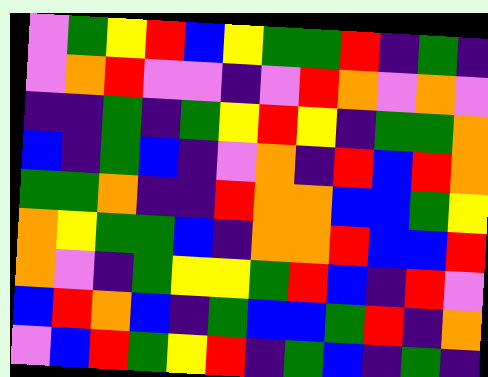[["violet", "green", "yellow", "red", "blue", "yellow", "green", "green", "red", "indigo", "green", "indigo"], ["violet", "orange", "red", "violet", "violet", "indigo", "violet", "red", "orange", "violet", "orange", "violet"], ["indigo", "indigo", "green", "indigo", "green", "yellow", "red", "yellow", "indigo", "green", "green", "orange"], ["blue", "indigo", "green", "blue", "indigo", "violet", "orange", "indigo", "red", "blue", "red", "orange"], ["green", "green", "orange", "indigo", "indigo", "red", "orange", "orange", "blue", "blue", "green", "yellow"], ["orange", "yellow", "green", "green", "blue", "indigo", "orange", "orange", "red", "blue", "blue", "red"], ["orange", "violet", "indigo", "green", "yellow", "yellow", "green", "red", "blue", "indigo", "red", "violet"], ["blue", "red", "orange", "blue", "indigo", "green", "blue", "blue", "green", "red", "indigo", "orange"], ["violet", "blue", "red", "green", "yellow", "red", "indigo", "green", "blue", "indigo", "green", "indigo"]]